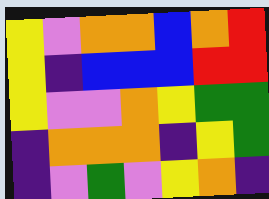[["yellow", "violet", "orange", "orange", "blue", "orange", "red"], ["yellow", "indigo", "blue", "blue", "blue", "red", "red"], ["yellow", "violet", "violet", "orange", "yellow", "green", "green"], ["indigo", "orange", "orange", "orange", "indigo", "yellow", "green"], ["indigo", "violet", "green", "violet", "yellow", "orange", "indigo"]]